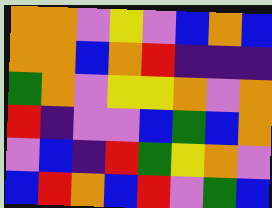[["orange", "orange", "violet", "yellow", "violet", "blue", "orange", "blue"], ["orange", "orange", "blue", "orange", "red", "indigo", "indigo", "indigo"], ["green", "orange", "violet", "yellow", "yellow", "orange", "violet", "orange"], ["red", "indigo", "violet", "violet", "blue", "green", "blue", "orange"], ["violet", "blue", "indigo", "red", "green", "yellow", "orange", "violet"], ["blue", "red", "orange", "blue", "red", "violet", "green", "blue"]]